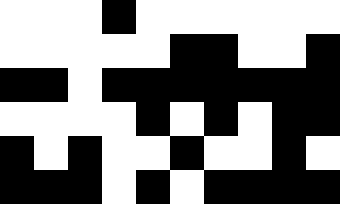[["white", "white", "white", "black", "white", "white", "white", "white", "white", "white"], ["white", "white", "white", "white", "white", "black", "black", "white", "white", "black"], ["black", "black", "white", "black", "black", "black", "black", "black", "black", "black"], ["white", "white", "white", "white", "black", "white", "black", "white", "black", "black"], ["black", "white", "black", "white", "white", "black", "white", "white", "black", "white"], ["black", "black", "black", "white", "black", "white", "black", "black", "black", "black"]]